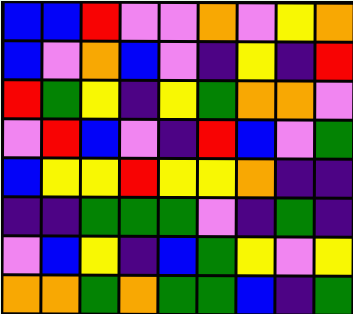[["blue", "blue", "red", "violet", "violet", "orange", "violet", "yellow", "orange"], ["blue", "violet", "orange", "blue", "violet", "indigo", "yellow", "indigo", "red"], ["red", "green", "yellow", "indigo", "yellow", "green", "orange", "orange", "violet"], ["violet", "red", "blue", "violet", "indigo", "red", "blue", "violet", "green"], ["blue", "yellow", "yellow", "red", "yellow", "yellow", "orange", "indigo", "indigo"], ["indigo", "indigo", "green", "green", "green", "violet", "indigo", "green", "indigo"], ["violet", "blue", "yellow", "indigo", "blue", "green", "yellow", "violet", "yellow"], ["orange", "orange", "green", "orange", "green", "green", "blue", "indigo", "green"]]